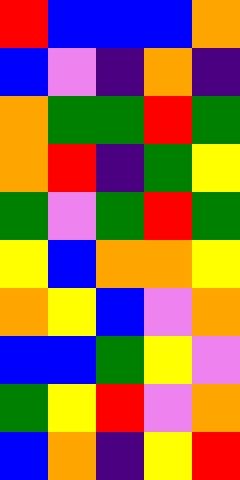[["red", "blue", "blue", "blue", "orange"], ["blue", "violet", "indigo", "orange", "indigo"], ["orange", "green", "green", "red", "green"], ["orange", "red", "indigo", "green", "yellow"], ["green", "violet", "green", "red", "green"], ["yellow", "blue", "orange", "orange", "yellow"], ["orange", "yellow", "blue", "violet", "orange"], ["blue", "blue", "green", "yellow", "violet"], ["green", "yellow", "red", "violet", "orange"], ["blue", "orange", "indigo", "yellow", "red"]]